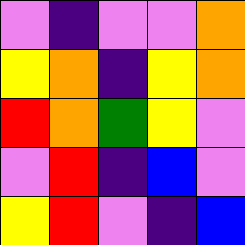[["violet", "indigo", "violet", "violet", "orange"], ["yellow", "orange", "indigo", "yellow", "orange"], ["red", "orange", "green", "yellow", "violet"], ["violet", "red", "indigo", "blue", "violet"], ["yellow", "red", "violet", "indigo", "blue"]]